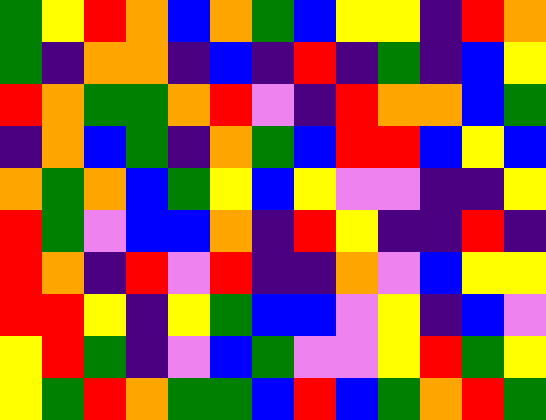[["green", "yellow", "red", "orange", "blue", "orange", "green", "blue", "yellow", "yellow", "indigo", "red", "orange"], ["green", "indigo", "orange", "orange", "indigo", "blue", "indigo", "red", "indigo", "green", "indigo", "blue", "yellow"], ["red", "orange", "green", "green", "orange", "red", "violet", "indigo", "red", "orange", "orange", "blue", "green"], ["indigo", "orange", "blue", "green", "indigo", "orange", "green", "blue", "red", "red", "blue", "yellow", "blue"], ["orange", "green", "orange", "blue", "green", "yellow", "blue", "yellow", "violet", "violet", "indigo", "indigo", "yellow"], ["red", "green", "violet", "blue", "blue", "orange", "indigo", "red", "yellow", "indigo", "indigo", "red", "indigo"], ["red", "orange", "indigo", "red", "violet", "red", "indigo", "indigo", "orange", "violet", "blue", "yellow", "yellow"], ["red", "red", "yellow", "indigo", "yellow", "green", "blue", "blue", "violet", "yellow", "indigo", "blue", "violet"], ["yellow", "red", "green", "indigo", "violet", "blue", "green", "violet", "violet", "yellow", "red", "green", "yellow"], ["yellow", "green", "red", "orange", "green", "green", "blue", "red", "blue", "green", "orange", "red", "green"]]